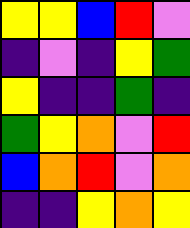[["yellow", "yellow", "blue", "red", "violet"], ["indigo", "violet", "indigo", "yellow", "green"], ["yellow", "indigo", "indigo", "green", "indigo"], ["green", "yellow", "orange", "violet", "red"], ["blue", "orange", "red", "violet", "orange"], ["indigo", "indigo", "yellow", "orange", "yellow"]]